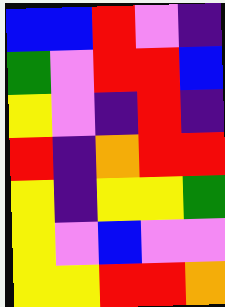[["blue", "blue", "red", "violet", "indigo"], ["green", "violet", "red", "red", "blue"], ["yellow", "violet", "indigo", "red", "indigo"], ["red", "indigo", "orange", "red", "red"], ["yellow", "indigo", "yellow", "yellow", "green"], ["yellow", "violet", "blue", "violet", "violet"], ["yellow", "yellow", "red", "red", "orange"]]